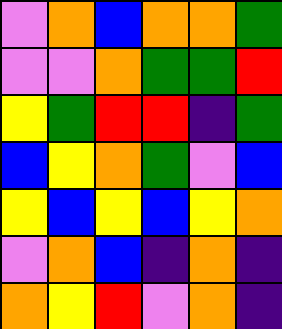[["violet", "orange", "blue", "orange", "orange", "green"], ["violet", "violet", "orange", "green", "green", "red"], ["yellow", "green", "red", "red", "indigo", "green"], ["blue", "yellow", "orange", "green", "violet", "blue"], ["yellow", "blue", "yellow", "blue", "yellow", "orange"], ["violet", "orange", "blue", "indigo", "orange", "indigo"], ["orange", "yellow", "red", "violet", "orange", "indigo"]]